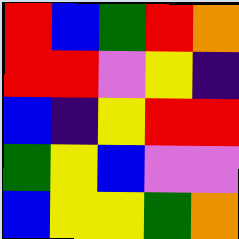[["red", "blue", "green", "red", "orange"], ["red", "red", "violet", "yellow", "indigo"], ["blue", "indigo", "yellow", "red", "red"], ["green", "yellow", "blue", "violet", "violet"], ["blue", "yellow", "yellow", "green", "orange"]]